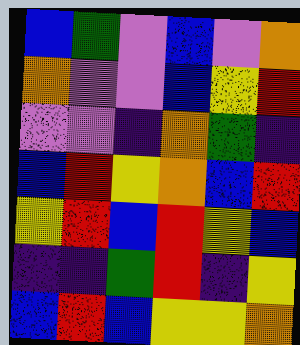[["blue", "green", "violet", "blue", "violet", "orange"], ["orange", "violet", "violet", "blue", "yellow", "red"], ["violet", "violet", "indigo", "orange", "green", "indigo"], ["blue", "red", "yellow", "orange", "blue", "red"], ["yellow", "red", "blue", "red", "yellow", "blue"], ["indigo", "indigo", "green", "red", "indigo", "yellow"], ["blue", "red", "blue", "yellow", "yellow", "orange"]]